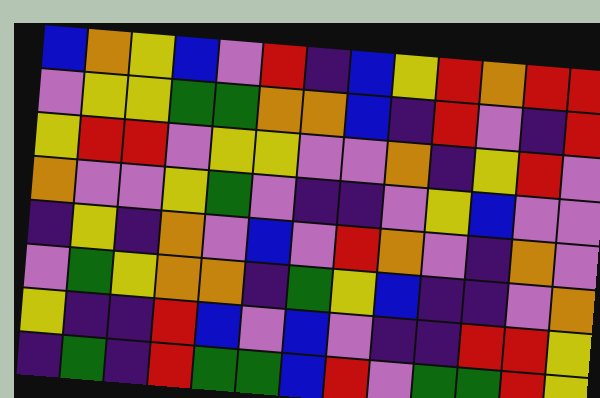[["blue", "orange", "yellow", "blue", "violet", "red", "indigo", "blue", "yellow", "red", "orange", "red", "red"], ["violet", "yellow", "yellow", "green", "green", "orange", "orange", "blue", "indigo", "red", "violet", "indigo", "red"], ["yellow", "red", "red", "violet", "yellow", "yellow", "violet", "violet", "orange", "indigo", "yellow", "red", "violet"], ["orange", "violet", "violet", "yellow", "green", "violet", "indigo", "indigo", "violet", "yellow", "blue", "violet", "violet"], ["indigo", "yellow", "indigo", "orange", "violet", "blue", "violet", "red", "orange", "violet", "indigo", "orange", "violet"], ["violet", "green", "yellow", "orange", "orange", "indigo", "green", "yellow", "blue", "indigo", "indigo", "violet", "orange"], ["yellow", "indigo", "indigo", "red", "blue", "violet", "blue", "violet", "indigo", "indigo", "red", "red", "yellow"], ["indigo", "green", "indigo", "red", "green", "green", "blue", "red", "violet", "green", "green", "red", "yellow"]]